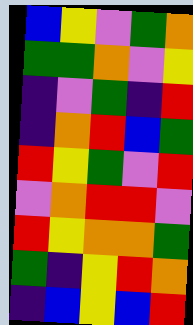[["blue", "yellow", "violet", "green", "orange"], ["green", "green", "orange", "violet", "yellow"], ["indigo", "violet", "green", "indigo", "red"], ["indigo", "orange", "red", "blue", "green"], ["red", "yellow", "green", "violet", "red"], ["violet", "orange", "red", "red", "violet"], ["red", "yellow", "orange", "orange", "green"], ["green", "indigo", "yellow", "red", "orange"], ["indigo", "blue", "yellow", "blue", "red"]]